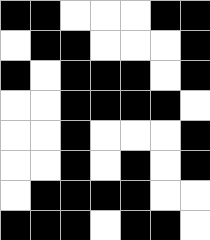[["black", "black", "white", "white", "white", "black", "black"], ["white", "black", "black", "white", "white", "white", "black"], ["black", "white", "black", "black", "black", "white", "black"], ["white", "white", "black", "black", "black", "black", "white"], ["white", "white", "black", "white", "white", "white", "black"], ["white", "white", "black", "white", "black", "white", "black"], ["white", "black", "black", "black", "black", "white", "white"], ["black", "black", "black", "white", "black", "black", "white"]]